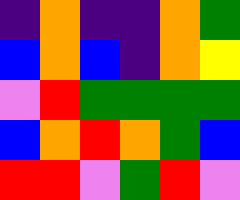[["indigo", "orange", "indigo", "indigo", "orange", "green"], ["blue", "orange", "blue", "indigo", "orange", "yellow"], ["violet", "red", "green", "green", "green", "green"], ["blue", "orange", "red", "orange", "green", "blue"], ["red", "red", "violet", "green", "red", "violet"]]